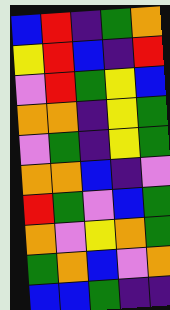[["blue", "red", "indigo", "green", "orange"], ["yellow", "red", "blue", "indigo", "red"], ["violet", "red", "green", "yellow", "blue"], ["orange", "orange", "indigo", "yellow", "green"], ["violet", "green", "indigo", "yellow", "green"], ["orange", "orange", "blue", "indigo", "violet"], ["red", "green", "violet", "blue", "green"], ["orange", "violet", "yellow", "orange", "green"], ["green", "orange", "blue", "violet", "orange"], ["blue", "blue", "green", "indigo", "indigo"]]